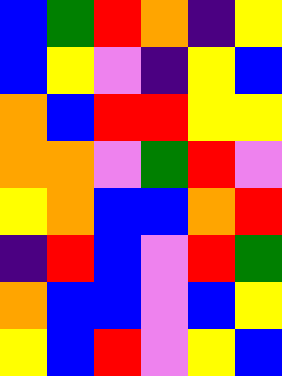[["blue", "green", "red", "orange", "indigo", "yellow"], ["blue", "yellow", "violet", "indigo", "yellow", "blue"], ["orange", "blue", "red", "red", "yellow", "yellow"], ["orange", "orange", "violet", "green", "red", "violet"], ["yellow", "orange", "blue", "blue", "orange", "red"], ["indigo", "red", "blue", "violet", "red", "green"], ["orange", "blue", "blue", "violet", "blue", "yellow"], ["yellow", "blue", "red", "violet", "yellow", "blue"]]